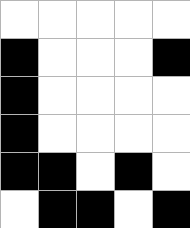[["white", "white", "white", "white", "white"], ["black", "white", "white", "white", "black"], ["black", "white", "white", "white", "white"], ["black", "white", "white", "white", "white"], ["black", "black", "white", "black", "white"], ["white", "black", "black", "white", "black"]]